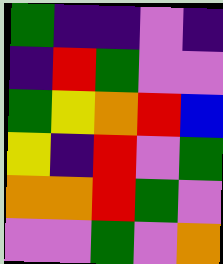[["green", "indigo", "indigo", "violet", "indigo"], ["indigo", "red", "green", "violet", "violet"], ["green", "yellow", "orange", "red", "blue"], ["yellow", "indigo", "red", "violet", "green"], ["orange", "orange", "red", "green", "violet"], ["violet", "violet", "green", "violet", "orange"]]